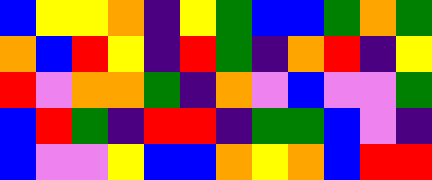[["blue", "yellow", "yellow", "orange", "indigo", "yellow", "green", "blue", "blue", "green", "orange", "green"], ["orange", "blue", "red", "yellow", "indigo", "red", "green", "indigo", "orange", "red", "indigo", "yellow"], ["red", "violet", "orange", "orange", "green", "indigo", "orange", "violet", "blue", "violet", "violet", "green"], ["blue", "red", "green", "indigo", "red", "red", "indigo", "green", "green", "blue", "violet", "indigo"], ["blue", "violet", "violet", "yellow", "blue", "blue", "orange", "yellow", "orange", "blue", "red", "red"]]